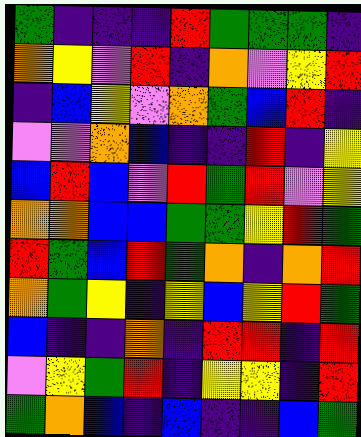[["green", "indigo", "indigo", "indigo", "red", "green", "green", "green", "indigo"], ["orange", "yellow", "violet", "red", "indigo", "orange", "violet", "yellow", "red"], ["indigo", "blue", "yellow", "violet", "orange", "green", "blue", "red", "indigo"], ["violet", "violet", "orange", "blue", "indigo", "indigo", "red", "indigo", "yellow"], ["blue", "red", "blue", "violet", "red", "green", "red", "violet", "yellow"], ["orange", "orange", "blue", "blue", "green", "green", "yellow", "red", "green"], ["red", "green", "blue", "red", "green", "orange", "indigo", "orange", "red"], ["orange", "green", "yellow", "indigo", "yellow", "blue", "yellow", "red", "green"], ["blue", "indigo", "indigo", "orange", "indigo", "red", "red", "indigo", "red"], ["violet", "yellow", "green", "red", "indigo", "yellow", "yellow", "indigo", "red"], ["green", "orange", "blue", "indigo", "blue", "indigo", "indigo", "blue", "green"]]